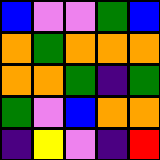[["blue", "violet", "violet", "green", "blue"], ["orange", "green", "orange", "orange", "orange"], ["orange", "orange", "green", "indigo", "green"], ["green", "violet", "blue", "orange", "orange"], ["indigo", "yellow", "violet", "indigo", "red"]]